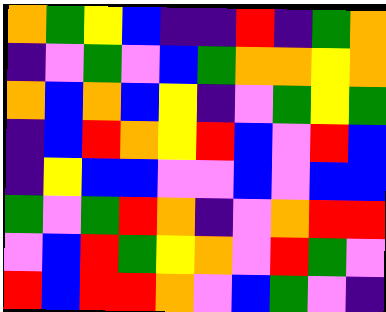[["orange", "green", "yellow", "blue", "indigo", "indigo", "red", "indigo", "green", "orange"], ["indigo", "violet", "green", "violet", "blue", "green", "orange", "orange", "yellow", "orange"], ["orange", "blue", "orange", "blue", "yellow", "indigo", "violet", "green", "yellow", "green"], ["indigo", "blue", "red", "orange", "yellow", "red", "blue", "violet", "red", "blue"], ["indigo", "yellow", "blue", "blue", "violet", "violet", "blue", "violet", "blue", "blue"], ["green", "violet", "green", "red", "orange", "indigo", "violet", "orange", "red", "red"], ["violet", "blue", "red", "green", "yellow", "orange", "violet", "red", "green", "violet"], ["red", "blue", "red", "red", "orange", "violet", "blue", "green", "violet", "indigo"]]